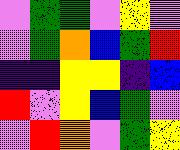[["violet", "green", "green", "violet", "yellow", "violet"], ["violet", "green", "orange", "blue", "green", "red"], ["indigo", "indigo", "yellow", "yellow", "indigo", "blue"], ["red", "violet", "yellow", "blue", "green", "violet"], ["violet", "red", "orange", "violet", "green", "yellow"]]